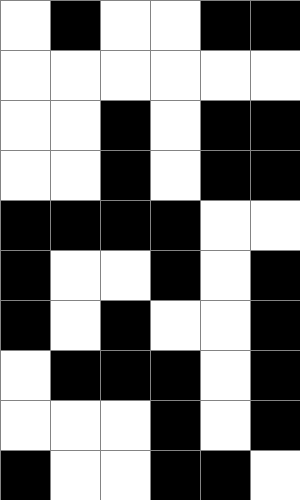[["white", "black", "white", "white", "black", "black"], ["white", "white", "white", "white", "white", "white"], ["white", "white", "black", "white", "black", "black"], ["white", "white", "black", "white", "black", "black"], ["black", "black", "black", "black", "white", "white"], ["black", "white", "white", "black", "white", "black"], ["black", "white", "black", "white", "white", "black"], ["white", "black", "black", "black", "white", "black"], ["white", "white", "white", "black", "white", "black"], ["black", "white", "white", "black", "black", "white"]]